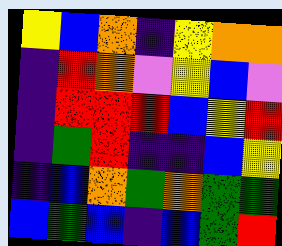[["yellow", "blue", "orange", "indigo", "yellow", "orange", "orange"], ["indigo", "red", "orange", "violet", "yellow", "blue", "violet"], ["indigo", "red", "red", "red", "blue", "yellow", "red"], ["indigo", "green", "red", "indigo", "indigo", "blue", "yellow"], ["indigo", "blue", "orange", "green", "orange", "green", "green"], ["blue", "green", "blue", "indigo", "blue", "green", "red"]]